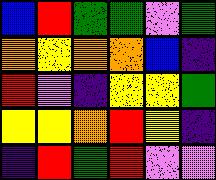[["blue", "red", "green", "green", "violet", "green"], ["orange", "yellow", "orange", "orange", "blue", "indigo"], ["red", "violet", "indigo", "yellow", "yellow", "green"], ["yellow", "yellow", "orange", "red", "yellow", "indigo"], ["indigo", "red", "green", "red", "violet", "violet"]]